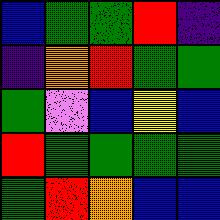[["blue", "green", "green", "red", "indigo"], ["indigo", "orange", "red", "green", "green"], ["green", "violet", "blue", "yellow", "blue"], ["red", "green", "green", "green", "green"], ["green", "red", "orange", "blue", "blue"]]